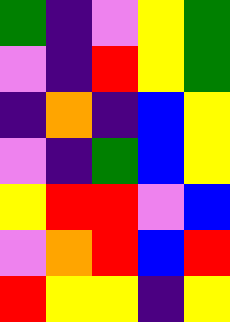[["green", "indigo", "violet", "yellow", "green"], ["violet", "indigo", "red", "yellow", "green"], ["indigo", "orange", "indigo", "blue", "yellow"], ["violet", "indigo", "green", "blue", "yellow"], ["yellow", "red", "red", "violet", "blue"], ["violet", "orange", "red", "blue", "red"], ["red", "yellow", "yellow", "indigo", "yellow"]]